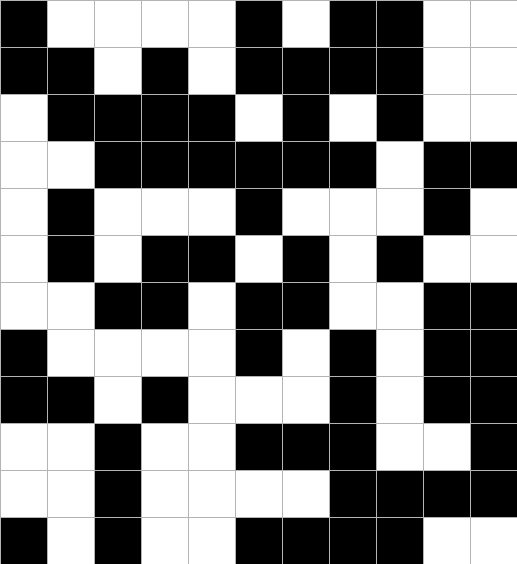[["black", "white", "white", "white", "white", "black", "white", "black", "black", "white", "white"], ["black", "black", "white", "black", "white", "black", "black", "black", "black", "white", "white"], ["white", "black", "black", "black", "black", "white", "black", "white", "black", "white", "white"], ["white", "white", "black", "black", "black", "black", "black", "black", "white", "black", "black"], ["white", "black", "white", "white", "white", "black", "white", "white", "white", "black", "white"], ["white", "black", "white", "black", "black", "white", "black", "white", "black", "white", "white"], ["white", "white", "black", "black", "white", "black", "black", "white", "white", "black", "black"], ["black", "white", "white", "white", "white", "black", "white", "black", "white", "black", "black"], ["black", "black", "white", "black", "white", "white", "white", "black", "white", "black", "black"], ["white", "white", "black", "white", "white", "black", "black", "black", "white", "white", "black"], ["white", "white", "black", "white", "white", "white", "white", "black", "black", "black", "black"], ["black", "white", "black", "white", "white", "black", "black", "black", "black", "white", "white"]]